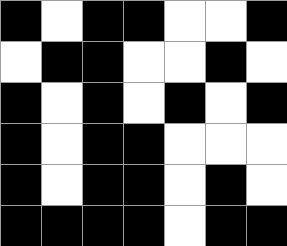[["black", "white", "black", "black", "white", "white", "black"], ["white", "black", "black", "white", "white", "black", "white"], ["black", "white", "black", "white", "black", "white", "black"], ["black", "white", "black", "black", "white", "white", "white"], ["black", "white", "black", "black", "white", "black", "white"], ["black", "black", "black", "black", "white", "black", "black"]]